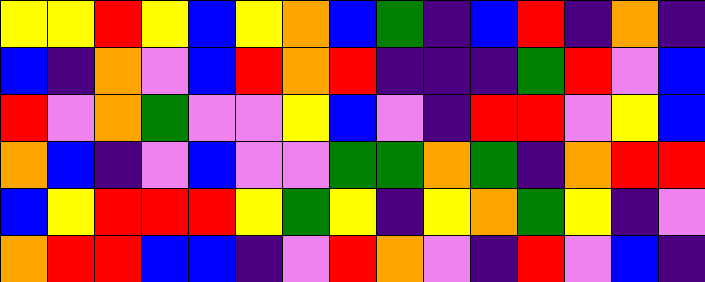[["yellow", "yellow", "red", "yellow", "blue", "yellow", "orange", "blue", "green", "indigo", "blue", "red", "indigo", "orange", "indigo"], ["blue", "indigo", "orange", "violet", "blue", "red", "orange", "red", "indigo", "indigo", "indigo", "green", "red", "violet", "blue"], ["red", "violet", "orange", "green", "violet", "violet", "yellow", "blue", "violet", "indigo", "red", "red", "violet", "yellow", "blue"], ["orange", "blue", "indigo", "violet", "blue", "violet", "violet", "green", "green", "orange", "green", "indigo", "orange", "red", "red"], ["blue", "yellow", "red", "red", "red", "yellow", "green", "yellow", "indigo", "yellow", "orange", "green", "yellow", "indigo", "violet"], ["orange", "red", "red", "blue", "blue", "indigo", "violet", "red", "orange", "violet", "indigo", "red", "violet", "blue", "indigo"]]